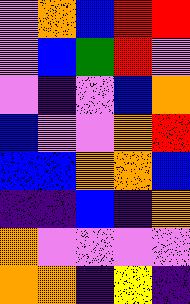[["violet", "orange", "blue", "red", "red"], ["violet", "blue", "green", "red", "violet"], ["violet", "indigo", "violet", "blue", "orange"], ["blue", "violet", "violet", "orange", "red"], ["blue", "blue", "orange", "orange", "blue"], ["indigo", "indigo", "blue", "indigo", "orange"], ["orange", "violet", "violet", "violet", "violet"], ["orange", "orange", "indigo", "yellow", "indigo"]]